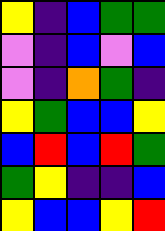[["yellow", "indigo", "blue", "green", "green"], ["violet", "indigo", "blue", "violet", "blue"], ["violet", "indigo", "orange", "green", "indigo"], ["yellow", "green", "blue", "blue", "yellow"], ["blue", "red", "blue", "red", "green"], ["green", "yellow", "indigo", "indigo", "blue"], ["yellow", "blue", "blue", "yellow", "red"]]